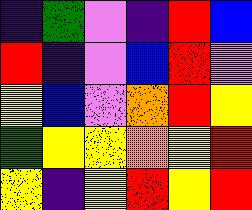[["indigo", "green", "violet", "indigo", "red", "blue"], ["red", "indigo", "violet", "blue", "red", "violet"], ["yellow", "blue", "violet", "orange", "red", "yellow"], ["green", "yellow", "yellow", "orange", "yellow", "red"], ["yellow", "indigo", "yellow", "red", "yellow", "red"]]